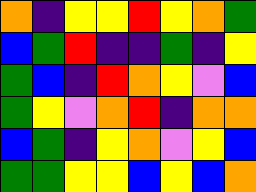[["orange", "indigo", "yellow", "yellow", "red", "yellow", "orange", "green"], ["blue", "green", "red", "indigo", "indigo", "green", "indigo", "yellow"], ["green", "blue", "indigo", "red", "orange", "yellow", "violet", "blue"], ["green", "yellow", "violet", "orange", "red", "indigo", "orange", "orange"], ["blue", "green", "indigo", "yellow", "orange", "violet", "yellow", "blue"], ["green", "green", "yellow", "yellow", "blue", "yellow", "blue", "orange"]]